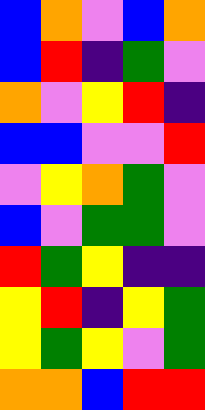[["blue", "orange", "violet", "blue", "orange"], ["blue", "red", "indigo", "green", "violet"], ["orange", "violet", "yellow", "red", "indigo"], ["blue", "blue", "violet", "violet", "red"], ["violet", "yellow", "orange", "green", "violet"], ["blue", "violet", "green", "green", "violet"], ["red", "green", "yellow", "indigo", "indigo"], ["yellow", "red", "indigo", "yellow", "green"], ["yellow", "green", "yellow", "violet", "green"], ["orange", "orange", "blue", "red", "red"]]